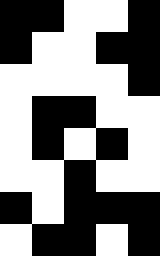[["black", "black", "white", "white", "black"], ["black", "white", "white", "black", "black"], ["white", "white", "white", "white", "black"], ["white", "black", "black", "white", "white"], ["white", "black", "white", "black", "white"], ["white", "white", "black", "white", "white"], ["black", "white", "black", "black", "black"], ["white", "black", "black", "white", "black"]]